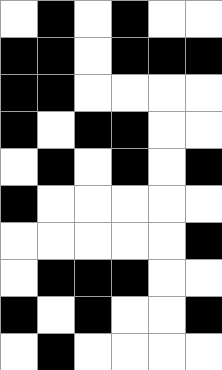[["white", "black", "white", "black", "white", "white"], ["black", "black", "white", "black", "black", "black"], ["black", "black", "white", "white", "white", "white"], ["black", "white", "black", "black", "white", "white"], ["white", "black", "white", "black", "white", "black"], ["black", "white", "white", "white", "white", "white"], ["white", "white", "white", "white", "white", "black"], ["white", "black", "black", "black", "white", "white"], ["black", "white", "black", "white", "white", "black"], ["white", "black", "white", "white", "white", "white"]]